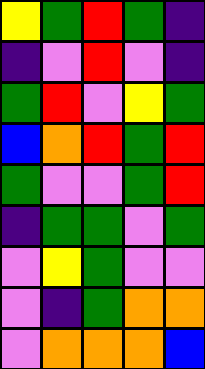[["yellow", "green", "red", "green", "indigo"], ["indigo", "violet", "red", "violet", "indigo"], ["green", "red", "violet", "yellow", "green"], ["blue", "orange", "red", "green", "red"], ["green", "violet", "violet", "green", "red"], ["indigo", "green", "green", "violet", "green"], ["violet", "yellow", "green", "violet", "violet"], ["violet", "indigo", "green", "orange", "orange"], ["violet", "orange", "orange", "orange", "blue"]]